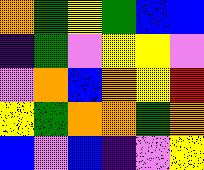[["orange", "green", "yellow", "green", "blue", "blue"], ["indigo", "green", "violet", "yellow", "yellow", "violet"], ["violet", "orange", "blue", "orange", "yellow", "red"], ["yellow", "green", "orange", "orange", "green", "orange"], ["blue", "violet", "blue", "indigo", "violet", "yellow"]]